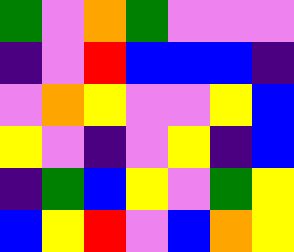[["green", "violet", "orange", "green", "violet", "violet", "violet"], ["indigo", "violet", "red", "blue", "blue", "blue", "indigo"], ["violet", "orange", "yellow", "violet", "violet", "yellow", "blue"], ["yellow", "violet", "indigo", "violet", "yellow", "indigo", "blue"], ["indigo", "green", "blue", "yellow", "violet", "green", "yellow"], ["blue", "yellow", "red", "violet", "blue", "orange", "yellow"]]